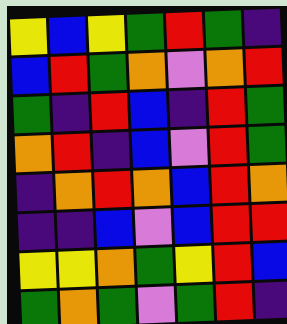[["yellow", "blue", "yellow", "green", "red", "green", "indigo"], ["blue", "red", "green", "orange", "violet", "orange", "red"], ["green", "indigo", "red", "blue", "indigo", "red", "green"], ["orange", "red", "indigo", "blue", "violet", "red", "green"], ["indigo", "orange", "red", "orange", "blue", "red", "orange"], ["indigo", "indigo", "blue", "violet", "blue", "red", "red"], ["yellow", "yellow", "orange", "green", "yellow", "red", "blue"], ["green", "orange", "green", "violet", "green", "red", "indigo"]]